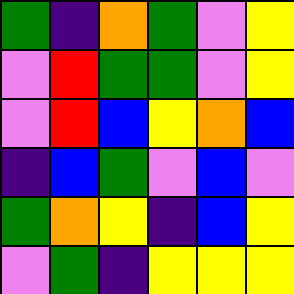[["green", "indigo", "orange", "green", "violet", "yellow"], ["violet", "red", "green", "green", "violet", "yellow"], ["violet", "red", "blue", "yellow", "orange", "blue"], ["indigo", "blue", "green", "violet", "blue", "violet"], ["green", "orange", "yellow", "indigo", "blue", "yellow"], ["violet", "green", "indigo", "yellow", "yellow", "yellow"]]